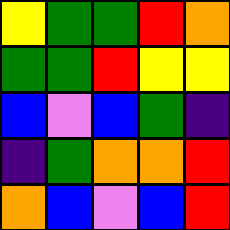[["yellow", "green", "green", "red", "orange"], ["green", "green", "red", "yellow", "yellow"], ["blue", "violet", "blue", "green", "indigo"], ["indigo", "green", "orange", "orange", "red"], ["orange", "blue", "violet", "blue", "red"]]